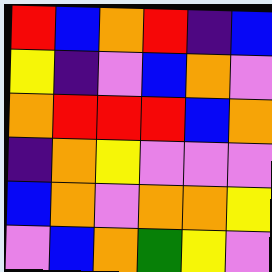[["red", "blue", "orange", "red", "indigo", "blue"], ["yellow", "indigo", "violet", "blue", "orange", "violet"], ["orange", "red", "red", "red", "blue", "orange"], ["indigo", "orange", "yellow", "violet", "violet", "violet"], ["blue", "orange", "violet", "orange", "orange", "yellow"], ["violet", "blue", "orange", "green", "yellow", "violet"]]